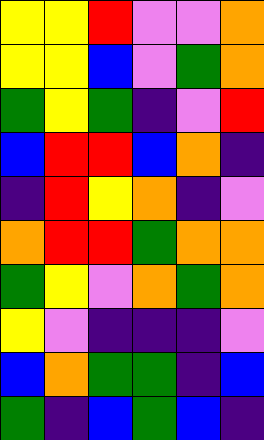[["yellow", "yellow", "red", "violet", "violet", "orange"], ["yellow", "yellow", "blue", "violet", "green", "orange"], ["green", "yellow", "green", "indigo", "violet", "red"], ["blue", "red", "red", "blue", "orange", "indigo"], ["indigo", "red", "yellow", "orange", "indigo", "violet"], ["orange", "red", "red", "green", "orange", "orange"], ["green", "yellow", "violet", "orange", "green", "orange"], ["yellow", "violet", "indigo", "indigo", "indigo", "violet"], ["blue", "orange", "green", "green", "indigo", "blue"], ["green", "indigo", "blue", "green", "blue", "indigo"]]